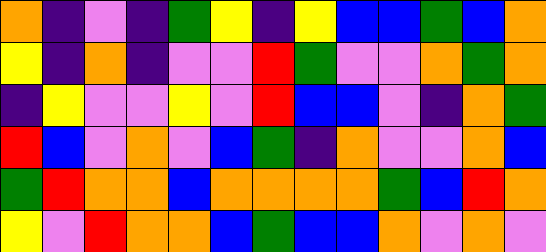[["orange", "indigo", "violet", "indigo", "green", "yellow", "indigo", "yellow", "blue", "blue", "green", "blue", "orange"], ["yellow", "indigo", "orange", "indigo", "violet", "violet", "red", "green", "violet", "violet", "orange", "green", "orange"], ["indigo", "yellow", "violet", "violet", "yellow", "violet", "red", "blue", "blue", "violet", "indigo", "orange", "green"], ["red", "blue", "violet", "orange", "violet", "blue", "green", "indigo", "orange", "violet", "violet", "orange", "blue"], ["green", "red", "orange", "orange", "blue", "orange", "orange", "orange", "orange", "green", "blue", "red", "orange"], ["yellow", "violet", "red", "orange", "orange", "blue", "green", "blue", "blue", "orange", "violet", "orange", "violet"]]